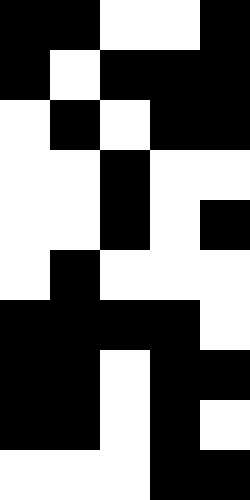[["black", "black", "white", "white", "black"], ["black", "white", "black", "black", "black"], ["white", "black", "white", "black", "black"], ["white", "white", "black", "white", "white"], ["white", "white", "black", "white", "black"], ["white", "black", "white", "white", "white"], ["black", "black", "black", "black", "white"], ["black", "black", "white", "black", "black"], ["black", "black", "white", "black", "white"], ["white", "white", "white", "black", "black"]]